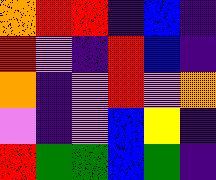[["orange", "red", "red", "indigo", "blue", "indigo"], ["red", "violet", "indigo", "red", "blue", "indigo"], ["orange", "indigo", "violet", "red", "violet", "orange"], ["violet", "indigo", "violet", "blue", "yellow", "indigo"], ["red", "green", "green", "blue", "green", "indigo"]]